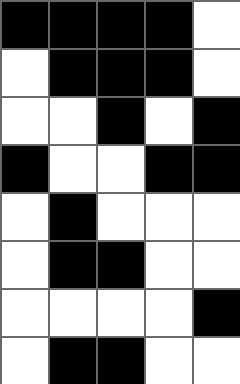[["black", "black", "black", "black", "white"], ["white", "black", "black", "black", "white"], ["white", "white", "black", "white", "black"], ["black", "white", "white", "black", "black"], ["white", "black", "white", "white", "white"], ["white", "black", "black", "white", "white"], ["white", "white", "white", "white", "black"], ["white", "black", "black", "white", "white"]]